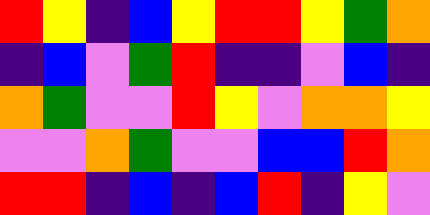[["red", "yellow", "indigo", "blue", "yellow", "red", "red", "yellow", "green", "orange"], ["indigo", "blue", "violet", "green", "red", "indigo", "indigo", "violet", "blue", "indigo"], ["orange", "green", "violet", "violet", "red", "yellow", "violet", "orange", "orange", "yellow"], ["violet", "violet", "orange", "green", "violet", "violet", "blue", "blue", "red", "orange"], ["red", "red", "indigo", "blue", "indigo", "blue", "red", "indigo", "yellow", "violet"]]